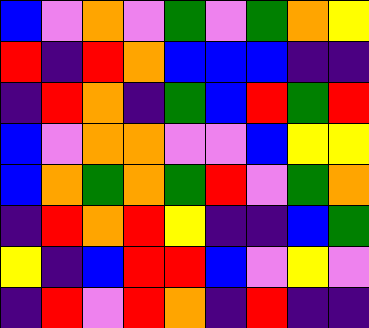[["blue", "violet", "orange", "violet", "green", "violet", "green", "orange", "yellow"], ["red", "indigo", "red", "orange", "blue", "blue", "blue", "indigo", "indigo"], ["indigo", "red", "orange", "indigo", "green", "blue", "red", "green", "red"], ["blue", "violet", "orange", "orange", "violet", "violet", "blue", "yellow", "yellow"], ["blue", "orange", "green", "orange", "green", "red", "violet", "green", "orange"], ["indigo", "red", "orange", "red", "yellow", "indigo", "indigo", "blue", "green"], ["yellow", "indigo", "blue", "red", "red", "blue", "violet", "yellow", "violet"], ["indigo", "red", "violet", "red", "orange", "indigo", "red", "indigo", "indigo"]]